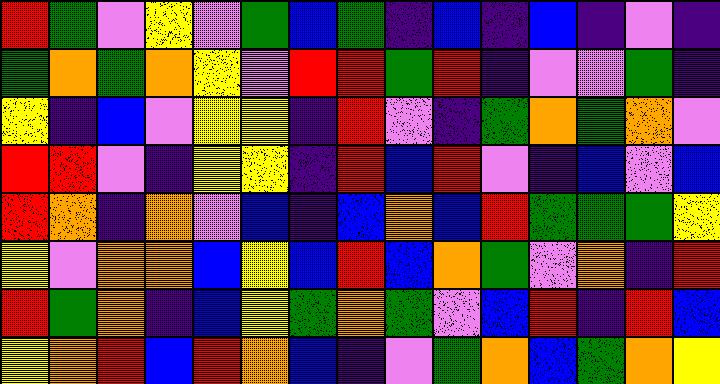[["red", "green", "violet", "yellow", "violet", "green", "blue", "green", "indigo", "blue", "indigo", "blue", "indigo", "violet", "indigo"], ["green", "orange", "green", "orange", "yellow", "violet", "red", "red", "green", "red", "indigo", "violet", "violet", "green", "indigo"], ["yellow", "indigo", "blue", "violet", "yellow", "yellow", "indigo", "red", "violet", "indigo", "green", "orange", "green", "orange", "violet"], ["red", "red", "violet", "indigo", "yellow", "yellow", "indigo", "red", "blue", "red", "violet", "indigo", "blue", "violet", "blue"], ["red", "orange", "indigo", "orange", "violet", "blue", "indigo", "blue", "orange", "blue", "red", "green", "green", "green", "yellow"], ["yellow", "violet", "orange", "orange", "blue", "yellow", "blue", "red", "blue", "orange", "green", "violet", "orange", "indigo", "red"], ["red", "green", "orange", "indigo", "blue", "yellow", "green", "orange", "green", "violet", "blue", "red", "indigo", "red", "blue"], ["yellow", "orange", "red", "blue", "red", "orange", "blue", "indigo", "violet", "green", "orange", "blue", "green", "orange", "yellow"]]